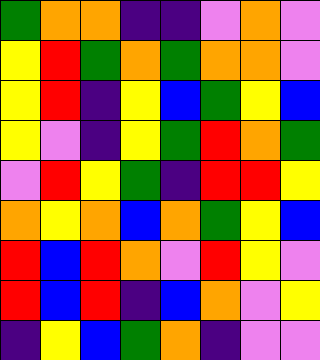[["green", "orange", "orange", "indigo", "indigo", "violet", "orange", "violet"], ["yellow", "red", "green", "orange", "green", "orange", "orange", "violet"], ["yellow", "red", "indigo", "yellow", "blue", "green", "yellow", "blue"], ["yellow", "violet", "indigo", "yellow", "green", "red", "orange", "green"], ["violet", "red", "yellow", "green", "indigo", "red", "red", "yellow"], ["orange", "yellow", "orange", "blue", "orange", "green", "yellow", "blue"], ["red", "blue", "red", "orange", "violet", "red", "yellow", "violet"], ["red", "blue", "red", "indigo", "blue", "orange", "violet", "yellow"], ["indigo", "yellow", "blue", "green", "orange", "indigo", "violet", "violet"]]